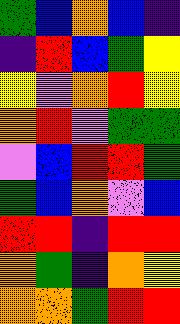[["green", "blue", "orange", "blue", "indigo"], ["indigo", "red", "blue", "green", "yellow"], ["yellow", "violet", "orange", "red", "yellow"], ["orange", "red", "violet", "green", "green"], ["violet", "blue", "red", "red", "green"], ["green", "blue", "orange", "violet", "blue"], ["red", "red", "indigo", "red", "red"], ["orange", "green", "indigo", "orange", "yellow"], ["orange", "orange", "green", "red", "red"]]